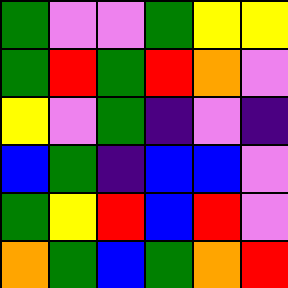[["green", "violet", "violet", "green", "yellow", "yellow"], ["green", "red", "green", "red", "orange", "violet"], ["yellow", "violet", "green", "indigo", "violet", "indigo"], ["blue", "green", "indigo", "blue", "blue", "violet"], ["green", "yellow", "red", "blue", "red", "violet"], ["orange", "green", "blue", "green", "orange", "red"]]